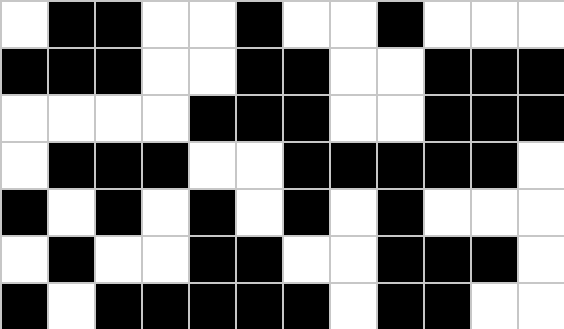[["white", "black", "black", "white", "white", "black", "white", "white", "black", "white", "white", "white"], ["black", "black", "black", "white", "white", "black", "black", "white", "white", "black", "black", "black"], ["white", "white", "white", "white", "black", "black", "black", "white", "white", "black", "black", "black"], ["white", "black", "black", "black", "white", "white", "black", "black", "black", "black", "black", "white"], ["black", "white", "black", "white", "black", "white", "black", "white", "black", "white", "white", "white"], ["white", "black", "white", "white", "black", "black", "white", "white", "black", "black", "black", "white"], ["black", "white", "black", "black", "black", "black", "black", "white", "black", "black", "white", "white"]]